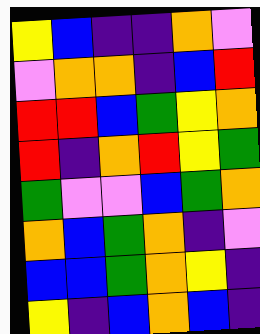[["yellow", "blue", "indigo", "indigo", "orange", "violet"], ["violet", "orange", "orange", "indigo", "blue", "red"], ["red", "red", "blue", "green", "yellow", "orange"], ["red", "indigo", "orange", "red", "yellow", "green"], ["green", "violet", "violet", "blue", "green", "orange"], ["orange", "blue", "green", "orange", "indigo", "violet"], ["blue", "blue", "green", "orange", "yellow", "indigo"], ["yellow", "indigo", "blue", "orange", "blue", "indigo"]]